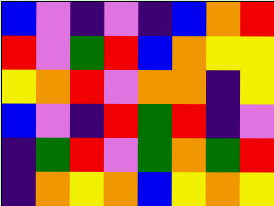[["blue", "violet", "indigo", "violet", "indigo", "blue", "orange", "red"], ["red", "violet", "green", "red", "blue", "orange", "yellow", "yellow"], ["yellow", "orange", "red", "violet", "orange", "orange", "indigo", "yellow"], ["blue", "violet", "indigo", "red", "green", "red", "indigo", "violet"], ["indigo", "green", "red", "violet", "green", "orange", "green", "red"], ["indigo", "orange", "yellow", "orange", "blue", "yellow", "orange", "yellow"]]